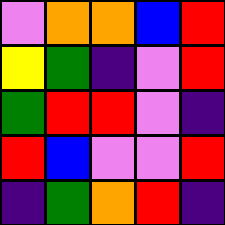[["violet", "orange", "orange", "blue", "red"], ["yellow", "green", "indigo", "violet", "red"], ["green", "red", "red", "violet", "indigo"], ["red", "blue", "violet", "violet", "red"], ["indigo", "green", "orange", "red", "indigo"]]